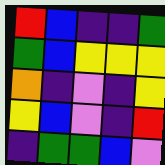[["red", "blue", "indigo", "indigo", "green"], ["green", "blue", "yellow", "yellow", "yellow"], ["orange", "indigo", "violet", "indigo", "yellow"], ["yellow", "blue", "violet", "indigo", "red"], ["indigo", "green", "green", "blue", "violet"]]